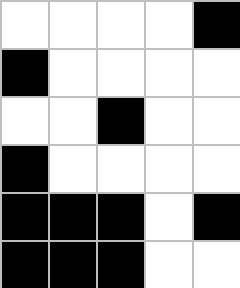[["white", "white", "white", "white", "black"], ["black", "white", "white", "white", "white"], ["white", "white", "black", "white", "white"], ["black", "white", "white", "white", "white"], ["black", "black", "black", "white", "black"], ["black", "black", "black", "white", "white"]]